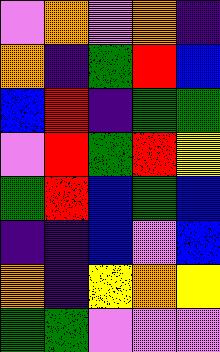[["violet", "orange", "violet", "orange", "indigo"], ["orange", "indigo", "green", "red", "blue"], ["blue", "red", "indigo", "green", "green"], ["violet", "red", "green", "red", "yellow"], ["green", "red", "blue", "green", "blue"], ["indigo", "indigo", "blue", "violet", "blue"], ["orange", "indigo", "yellow", "orange", "yellow"], ["green", "green", "violet", "violet", "violet"]]